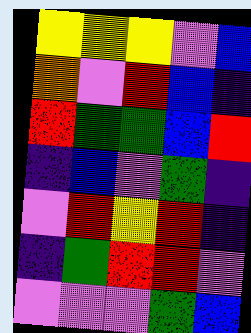[["yellow", "yellow", "yellow", "violet", "blue"], ["orange", "violet", "red", "blue", "indigo"], ["red", "green", "green", "blue", "red"], ["indigo", "blue", "violet", "green", "indigo"], ["violet", "red", "yellow", "red", "indigo"], ["indigo", "green", "red", "red", "violet"], ["violet", "violet", "violet", "green", "blue"]]